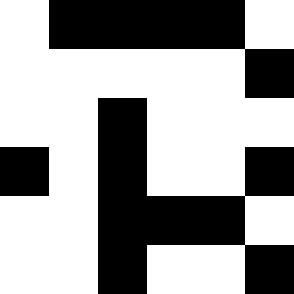[["white", "black", "black", "black", "black", "white"], ["white", "white", "white", "white", "white", "black"], ["white", "white", "black", "white", "white", "white"], ["black", "white", "black", "white", "white", "black"], ["white", "white", "black", "black", "black", "white"], ["white", "white", "black", "white", "white", "black"]]